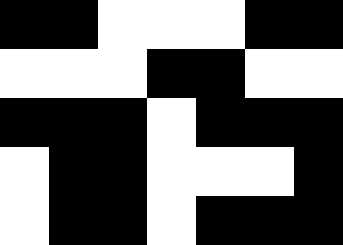[["black", "black", "white", "white", "white", "black", "black"], ["white", "white", "white", "black", "black", "white", "white"], ["black", "black", "black", "white", "black", "black", "black"], ["white", "black", "black", "white", "white", "white", "black"], ["white", "black", "black", "white", "black", "black", "black"]]